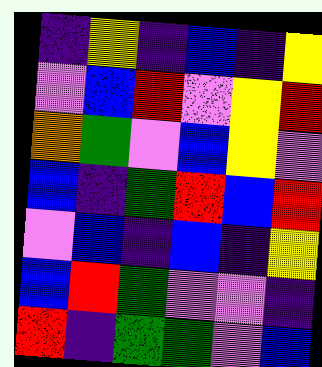[["indigo", "yellow", "indigo", "blue", "indigo", "yellow"], ["violet", "blue", "red", "violet", "yellow", "red"], ["orange", "green", "violet", "blue", "yellow", "violet"], ["blue", "indigo", "green", "red", "blue", "red"], ["violet", "blue", "indigo", "blue", "indigo", "yellow"], ["blue", "red", "green", "violet", "violet", "indigo"], ["red", "indigo", "green", "green", "violet", "blue"]]